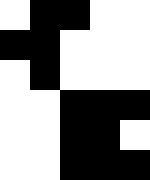[["white", "black", "black", "white", "white"], ["black", "black", "white", "white", "white"], ["white", "black", "white", "white", "white"], ["white", "white", "black", "black", "black"], ["white", "white", "black", "black", "white"], ["white", "white", "black", "black", "black"]]